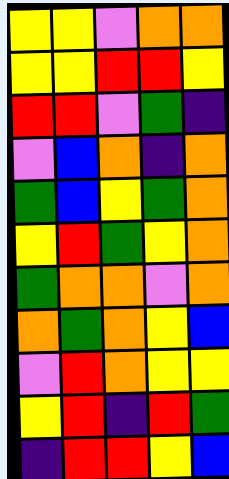[["yellow", "yellow", "violet", "orange", "orange"], ["yellow", "yellow", "red", "red", "yellow"], ["red", "red", "violet", "green", "indigo"], ["violet", "blue", "orange", "indigo", "orange"], ["green", "blue", "yellow", "green", "orange"], ["yellow", "red", "green", "yellow", "orange"], ["green", "orange", "orange", "violet", "orange"], ["orange", "green", "orange", "yellow", "blue"], ["violet", "red", "orange", "yellow", "yellow"], ["yellow", "red", "indigo", "red", "green"], ["indigo", "red", "red", "yellow", "blue"]]